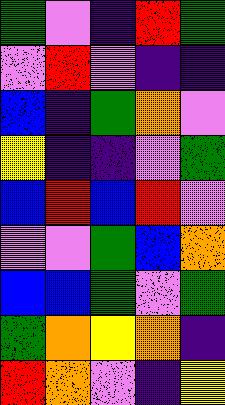[["green", "violet", "indigo", "red", "green"], ["violet", "red", "violet", "indigo", "indigo"], ["blue", "indigo", "green", "orange", "violet"], ["yellow", "indigo", "indigo", "violet", "green"], ["blue", "red", "blue", "red", "violet"], ["violet", "violet", "green", "blue", "orange"], ["blue", "blue", "green", "violet", "green"], ["green", "orange", "yellow", "orange", "indigo"], ["red", "orange", "violet", "indigo", "yellow"]]